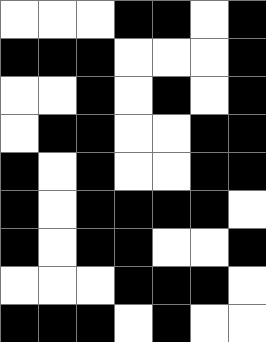[["white", "white", "white", "black", "black", "white", "black"], ["black", "black", "black", "white", "white", "white", "black"], ["white", "white", "black", "white", "black", "white", "black"], ["white", "black", "black", "white", "white", "black", "black"], ["black", "white", "black", "white", "white", "black", "black"], ["black", "white", "black", "black", "black", "black", "white"], ["black", "white", "black", "black", "white", "white", "black"], ["white", "white", "white", "black", "black", "black", "white"], ["black", "black", "black", "white", "black", "white", "white"]]